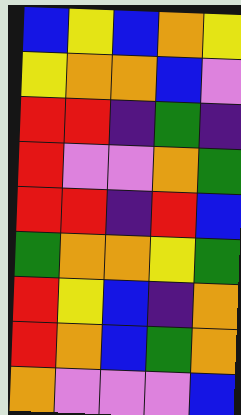[["blue", "yellow", "blue", "orange", "yellow"], ["yellow", "orange", "orange", "blue", "violet"], ["red", "red", "indigo", "green", "indigo"], ["red", "violet", "violet", "orange", "green"], ["red", "red", "indigo", "red", "blue"], ["green", "orange", "orange", "yellow", "green"], ["red", "yellow", "blue", "indigo", "orange"], ["red", "orange", "blue", "green", "orange"], ["orange", "violet", "violet", "violet", "blue"]]